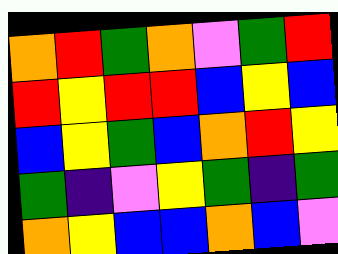[["orange", "red", "green", "orange", "violet", "green", "red"], ["red", "yellow", "red", "red", "blue", "yellow", "blue"], ["blue", "yellow", "green", "blue", "orange", "red", "yellow"], ["green", "indigo", "violet", "yellow", "green", "indigo", "green"], ["orange", "yellow", "blue", "blue", "orange", "blue", "violet"]]